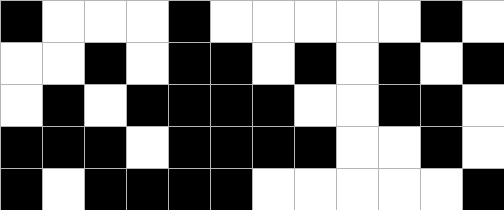[["black", "white", "white", "white", "black", "white", "white", "white", "white", "white", "black", "white"], ["white", "white", "black", "white", "black", "black", "white", "black", "white", "black", "white", "black"], ["white", "black", "white", "black", "black", "black", "black", "white", "white", "black", "black", "white"], ["black", "black", "black", "white", "black", "black", "black", "black", "white", "white", "black", "white"], ["black", "white", "black", "black", "black", "black", "white", "white", "white", "white", "white", "black"]]